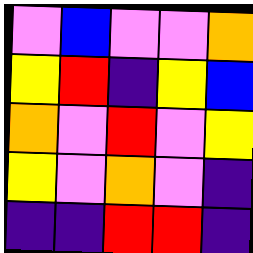[["violet", "blue", "violet", "violet", "orange"], ["yellow", "red", "indigo", "yellow", "blue"], ["orange", "violet", "red", "violet", "yellow"], ["yellow", "violet", "orange", "violet", "indigo"], ["indigo", "indigo", "red", "red", "indigo"]]